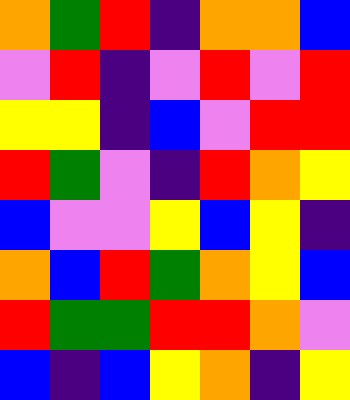[["orange", "green", "red", "indigo", "orange", "orange", "blue"], ["violet", "red", "indigo", "violet", "red", "violet", "red"], ["yellow", "yellow", "indigo", "blue", "violet", "red", "red"], ["red", "green", "violet", "indigo", "red", "orange", "yellow"], ["blue", "violet", "violet", "yellow", "blue", "yellow", "indigo"], ["orange", "blue", "red", "green", "orange", "yellow", "blue"], ["red", "green", "green", "red", "red", "orange", "violet"], ["blue", "indigo", "blue", "yellow", "orange", "indigo", "yellow"]]